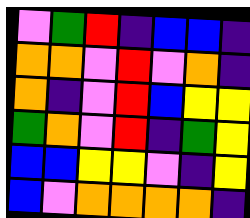[["violet", "green", "red", "indigo", "blue", "blue", "indigo"], ["orange", "orange", "violet", "red", "violet", "orange", "indigo"], ["orange", "indigo", "violet", "red", "blue", "yellow", "yellow"], ["green", "orange", "violet", "red", "indigo", "green", "yellow"], ["blue", "blue", "yellow", "yellow", "violet", "indigo", "yellow"], ["blue", "violet", "orange", "orange", "orange", "orange", "indigo"]]